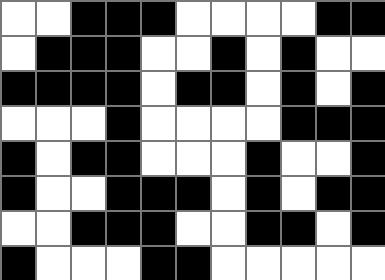[["white", "white", "black", "black", "black", "white", "white", "white", "white", "black", "black"], ["white", "black", "black", "black", "white", "white", "black", "white", "black", "white", "white"], ["black", "black", "black", "black", "white", "black", "black", "white", "black", "white", "black"], ["white", "white", "white", "black", "white", "white", "white", "white", "black", "black", "black"], ["black", "white", "black", "black", "white", "white", "white", "black", "white", "white", "black"], ["black", "white", "white", "black", "black", "black", "white", "black", "white", "black", "black"], ["white", "white", "black", "black", "black", "white", "white", "black", "black", "white", "black"], ["black", "white", "white", "white", "black", "black", "white", "white", "white", "white", "white"]]